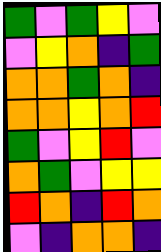[["green", "violet", "green", "yellow", "violet"], ["violet", "yellow", "orange", "indigo", "green"], ["orange", "orange", "green", "orange", "indigo"], ["orange", "orange", "yellow", "orange", "red"], ["green", "violet", "yellow", "red", "violet"], ["orange", "green", "violet", "yellow", "yellow"], ["red", "orange", "indigo", "red", "orange"], ["violet", "indigo", "orange", "orange", "indigo"]]